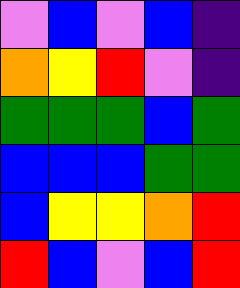[["violet", "blue", "violet", "blue", "indigo"], ["orange", "yellow", "red", "violet", "indigo"], ["green", "green", "green", "blue", "green"], ["blue", "blue", "blue", "green", "green"], ["blue", "yellow", "yellow", "orange", "red"], ["red", "blue", "violet", "blue", "red"]]